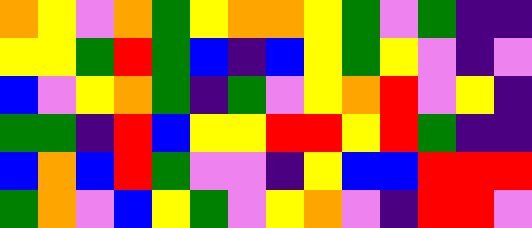[["orange", "yellow", "violet", "orange", "green", "yellow", "orange", "orange", "yellow", "green", "violet", "green", "indigo", "indigo"], ["yellow", "yellow", "green", "red", "green", "blue", "indigo", "blue", "yellow", "green", "yellow", "violet", "indigo", "violet"], ["blue", "violet", "yellow", "orange", "green", "indigo", "green", "violet", "yellow", "orange", "red", "violet", "yellow", "indigo"], ["green", "green", "indigo", "red", "blue", "yellow", "yellow", "red", "red", "yellow", "red", "green", "indigo", "indigo"], ["blue", "orange", "blue", "red", "green", "violet", "violet", "indigo", "yellow", "blue", "blue", "red", "red", "red"], ["green", "orange", "violet", "blue", "yellow", "green", "violet", "yellow", "orange", "violet", "indigo", "red", "red", "violet"]]